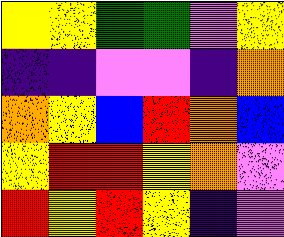[["yellow", "yellow", "green", "green", "violet", "yellow"], ["indigo", "indigo", "violet", "violet", "indigo", "orange"], ["orange", "yellow", "blue", "red", "orange", "blue"], ["yellow", "red", "red", "yellow", "orange", "violet"], ["red", "yellow", "red", "yellow", "indigo", "violet"]]